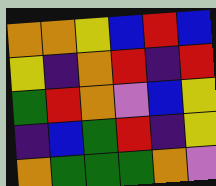[["orange", "orange", "yellow", "blue", "red", "blue"], ["yellow", "indigo", "orange", "red", "indigo", "red"], ["green", "red", "orange", "violet", "blue", "yellow"], ["indigo", "blue", "green", "red", "indigo", "yellow"], ["orange", "green", "green", "green", "orange", "violet"]]